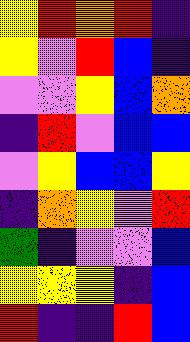[["yellow", "red", "orange", "red", "indigo"], ["yellow", "violet", "red", "blue", "indigo"], ["violet", "violet", "yellow", "blue", "orange"], ["indigo", "red", "violet", "blue", "blue"], ["violet", "yellow", "blue", "blue", "yellow"], ["indigo", "orange", "yellow", "violet", "red"], ["green", "indigo", "violet", "violet", "blue"], ["yellow", "yellow", "yellow", "indigo", "blue"], ["red", "indigo", "indigo", "red", "blue"]]